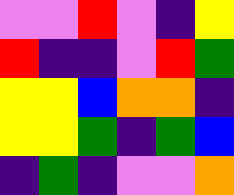[["violet", "violet", "red", "violet", "indigo", "yellow"], ["red", "indigo", "indigo", "violet", "red", "green"], ["yellow", "yellow", "blue", "orange", "orange", "indigo"], ["yellow", "yellow", "green", "indigo", "green", "blue"], ["indigo", "green", "indigo", "violet", "violet", "orange"]]